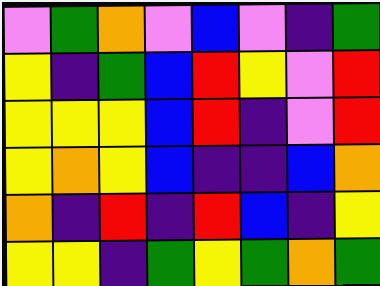[["violet", "green", "orange", "violet", "blue", "violet", "indigo", "green"], ["yellow", "indigo", "green", "blue", "red", "yellow", "violet", "red"], ["yellow", "yellow", "yellow", "blue", "red", "indigo", "violet", "red"], ["yellow", "orange", "yellow", "blue", "indigo", "indigo", "blue", "orange"], ["orange", "indigo", "red", "indigo", "red", "blue", "indigo", "yellow"], ["yellow", "yellow", "indigo", "green", "yellow", "green", "orange", "green"]]